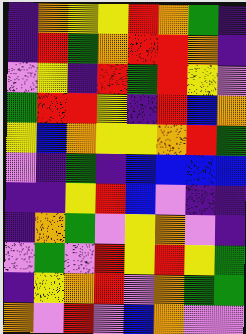[["indigo", "orange", "yellow", "yellow", "red", "orange", "green", "indigo"], ["indigo", "red", "green", "orange", "red", "red", "orange", "indigo"], ["violet", "yellow", "indigo", "red", "green", "red", "yellow", "violet"], ["green", "red", "red", "yellow", "indigo", "red", "blue", "orange"], ["yellow", "blue", "orange", "yellow", "yellow", "orange", "red", "green"], ["violet", "indigo", "green", "indigo", "blue", "blue", "blue", "blue"], ["indigo", "indigo", "yellow", "red", "blue", "violet", "indigo", "indigo"], ["indigo", "orange", "green", "violet", "yellow", "orange", "violet", "indigo"], ["violet", "green", "violet", "red", "yellow", "red", "yellow", "green"], ["indigo", "yellow", "orange", "red", "violet", "orange", "green", "green"], ["orange", "violet", "red", "violet", "blue", "orange", "violet", "violet"]]